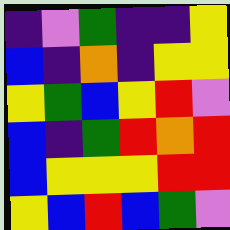[["indigo", "violet", "green", "indigo", "indigo", "yellow"], ["blue", "indigo", "orange", "indigo", "yellow", "yellow"], ["yellow", "green", "blue", "yellow", "red", "violet"], ["blue", "indigo", "green", "red", "orange", "red"], ["blue", "yellow", "yellow", "yellow", "red", "red"], ["yellow", "blue", "red", "blue", "green", "violet"]]